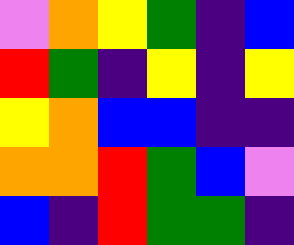[["violet", "orange", "yellow", "green", "indigo", "blue"], ["red", "green", "indigo", "yellow", "indigo", "yellow"], ["yellow", "orange", "blue", "blue", "indigo", "indigo"], ["orange", "orange", "red", "green", "blue", "violet"], ["blue", "indigo", "red", "green", "green", "indigo"]]